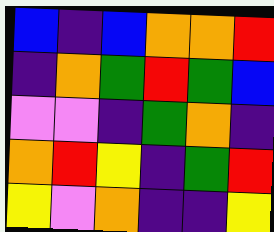[["blue", "indigo", "blue", "orange", "orange", "red"], ["indigo", "orange", "green", "red", "green", "blue"], ["violet", "violet", "indigo", "green", "orange", "indigo"], ["orange", "red", "yellow", "indigo", "green", "red"], ["yellow", "violet", "orange", "indigo", "indigo", "yellow"]]